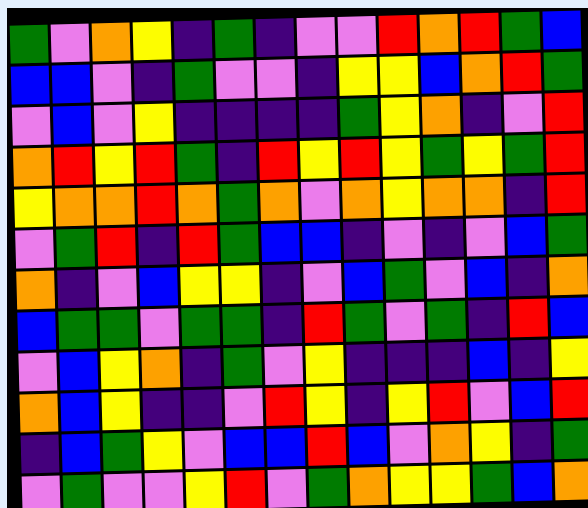[["green", "violet", "orange", "yellow", "indigo", "green", "indigo", "violet", "violet", "red", "orange", "red", "green", "blue"], ["blue", "blue", "violet", "indigo", "green", "violet", "violet", "indigo", "yellow", "yellow", "blue", "orange", "red", "green"], ["violet", "blue", "violet", "yellow", "indigo", "indigo", "indigo", "indigo", "green", "yellow", "orange", "indigo", "violet", "red"], ["orange", "red", "yellow", "red", "green", "indigo", "red", "yellow", "red", "yellow", "green", "yellow", "green", "red"], ["yellow", "orange", "orange", "red", "orange", "green", "orange", "violet", "orange", "yellow", "orange", "orange", "indigo", "red"], ["violet", "green", "red", "indigo", "red", "green", "blue", "blue", "indigo", "violet", "indigo", "violet", "blue", "green"], ["orange", "indigo", "violet", "blue", "yellow", "yellow", "indigo", "violet", "blue", "green", "violet", "blue", "indigo", "orange"], ["blue", "green", "green", "violet", "green", "green", "indigo", "red", "green", "violet", "green", "indigo", "red", "blue"], ["violet", "blue", "yellow", "orange", "indigo", "green", "violet", "yellow", "indigo", "indigo", "indigo", "blue", "indigo", "yellow"], ["orange", "blue", "yellow", "indigo", "indigo", "violet", "red", "yellow", "indigo", "yellow", "red", "violet", "blue", "red"], ["indigo", "blue", "green", "yellow", "violet", "blue", "blue", "red", "blue", "violet", "orange", "yellow", "indigo", "green"], ["violet", "green", "violet", "violet", "yellow", "red", "violet", "green", "orange", "yellow", "yellow", "green", "blue", "orange"]]